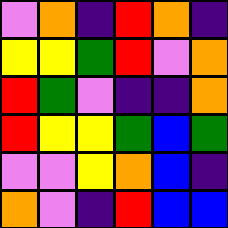[["violet", "orange", "indigo", "red", "orange", "indigo"], ["yellow", "yellow", "green", "red", "violet", "orange"], ["red", "green", "violet", "indigo", "indigo", "orange"], ["red", "yellow", "yellow", "green", "blue", "green"], ["violet", "violet", "yellow", "orange", "blue", "indigo"], ["orange", "violet", "indigo", "red", "blue", "blue"]]